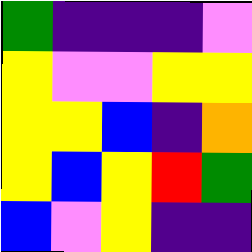[["green", "indigo", "indigo", "indigo", "violet"], ["yellow", "violet", "violet", "yellow", "yellow"], ["yellow", "yellow", "blue", "indigo", "orange"], ["yellow", "blue", "yellow", "red", "green"], ["blue", "violet", "yellow", "indigo", "indigo"]]